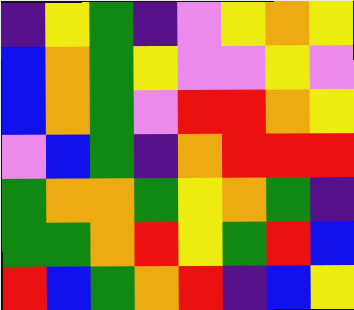[["indigo", "yellow", "green", "indigo", "violet", "yellow", "orange", "yellow"], ["blue", "orange", "green", "yellow", "violet", "violet", "yellow", "violet"], ["blue", "orange", "green", "violet", "red", "red", "orange", "yellow"], ["violet", "blue", "green", "indigo", "orange", "red", "red", "red"], ["green", "orange", "orange", "green", "yellow", "orange", "green", "indigo"], ["green", "green", "orange", "red", "yellow", "green", "red", "blue"], ["red", "blue", "green", "orange", "red", "indigo", "blue", "yellow"]]